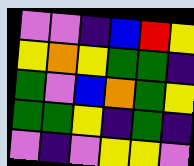[["violet", "violet", "indigo", "blue", "red", "yellow"], ["yellow", "orange", "yellow", "green", "green", "indigo"], ["green", "violet", "blue", "orange", "green", "yellow"], ["green", "green", "yellow", "indigo", "green", "indigo"], ["violet", "indigo", "violet", "yellow", "yellow", "violet"]]